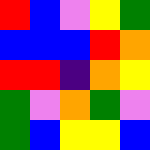[["red", "blue", "violet", "yellow", "green"], ["blue", "blue", "blue", "red", "orange"], ["red", "red", "indigo", "orange", "yellow"], ["green", "violet", "orange", "green", "violet"], ["green", "blue", "yellow", "yellow", "blue"]]